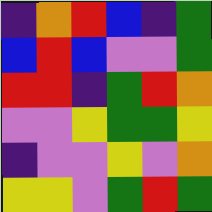[["indigo", "orange", "red", "blue", "indigo", "green"], ["blue", "red", "blue", "violet", "violet", "green"], ["red", "red", "indigo", "green", "red", "orange"], ["violet", "violet", "yellow", "green", "green", "yellow"], ["indigo", "violet", "violet", "yellow", "violet", "orange"], ["yellow", "yellow", "violet", "green", "red", "green"]]